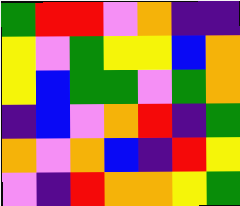[["green", "red", "red", "violet", "orange", "indigo", "indigo"], ["yellow", "violet", "green", "yellow", "yellow", "blue", "orange"], ["yellow", "blue", "green", "green", "violet", "green", "orange"], ["indigo", "blue", "violet", "orange", "red", "indigo", "green"], ["orange", "violet", "orange", "blue", "indigo", "red", "yellow"], ["violet", "indigo", "red", "orange", "orange", "yellow", "green"]]